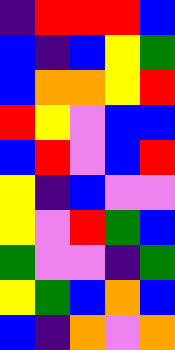[["indigo", "red", "red", "red", "blue"], ["blue", "indigo", "blue", "yellow", "green"], ["blue", "orange", "orange", "yellow", "red"], ["red", "yellow", "violet", "blue", "blue"], ["blue", "red", "violet", "blue", "red"], ["yellow", "indigo", "blue", "violet", "violet"], ["yellow", "violet", "red", "green", "blue"], ["green", "violet", "violet", "indigo", "green"], ["yellow", "green", "blue", "orange", "blue"], ["blue", "indigo", "orange", "violet", "orange"]]